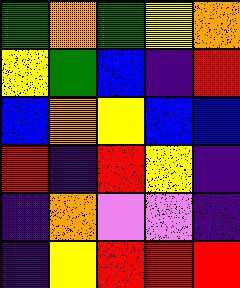[["green", "orange", "green", "yellow", "orange"], ["yellow", "green", "blue", "indigo", "red"], ["blue", "orange", "yellow", "blue", "blue"], ["red", "indigo", "red", "yellow", "indigo"], ["indigo", "orange", "violet", "violet", "indigo"], ["indigo", "yellow", "red", "red", "red"]]